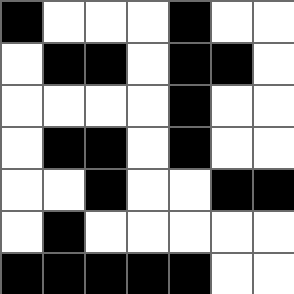[["black", "white", "white", "white", "black", "white", "white"], ["white", "black", "black", "white", "black", "black", "white"], ["white", "white", "white", "white", "black", "white", "white"], ["white", "black", "black", "white", "black", "white", "white"], ["white", "white", "black", "white", "white", "black", "black"], ["white", "black", "white", "white", "white", "white", "white"], ["black", "black", "black", "black", "black", "white", "white"]]